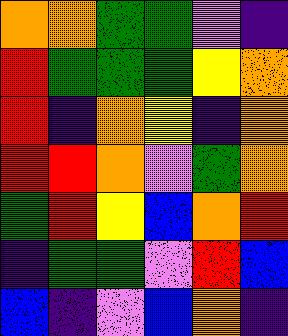[["orange", "orange", "green", "green", "violet", "indigo"], ["red", "green", "green", "green", "yellow", "orange"], ["red", "indigo", "orange", "yellow", "indigo", "orange"], ["red", "red", "orange", "violet", "green", "orange"], ["green", "red", "yellow", "blue", "orange", "red"], ["indigo", "green", "green", "violet", "red", "blue"], ["blue", "indigo", "violet", "blue", "orange", "indigo"]]